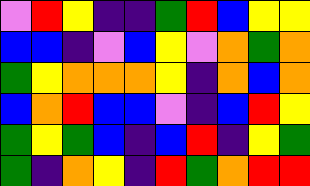[["violet", "red", "yellow", "indigo", "indigo", "green", "red", "blue", "yellow", "yellow"], ["blue", "blue", "indigo", "violet", "blue", "yellow", "violet", "orange", "green", "orange"], ["green", "yellow", "orange", "orange", "orange", "yellow", "indigo", "orange", "blue", "orange"], ["blue", "orange", "red", "blue", "blue", "violet", "indigo", "blue", "red", "yellow"], ["green", "yellow", "green", "blue", "indigo", "blue", "red", "indigo", "yellow", "green"], ["green", "indigo", "orange", "yellow", "indigo", "red", "green", "orange", "red", "red"]]